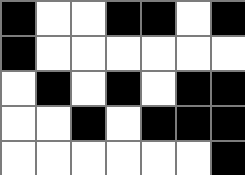[["black", "white", "white", "black", "black", "white", "black"], ["black", "white", "white", "white", "white", "white", "white"], ["white", "black", "white", "black", "white", "black", "black"], ["white", "white", "black", "white", "black", "black", "black"], ["white", "white", "white", "white", "white", "white", "black"]]